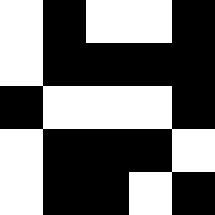[["white", "black", "white", "white", "black"], ["white", "black", "black", "black", "black"], ["black", "white", "white", "white", "black"], ["white", "black", "black", "black", "white"], ["white", "black", "black", "white", "black"]]